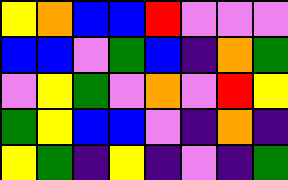[["yellow", "orange", "blue", "blue", "red", "violet", "violet", "violet"], ["blue", "blue", "violet", "green", "blue", "indigo", "orange", "green"], ["violet", "yellow", "green", "violet", "orange", "violet", "red", "yellow"], ["green", "yellow", "blue", "blue", "violet", "indigo", "orange", "indigo"], ["yellow", "green", "indigo", "yellow", "indigo", "violet", "indigo", "green"]]